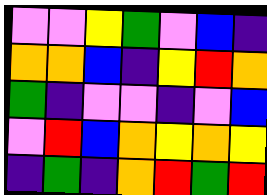[["violet", "violet", "yellow", "green", "violet", "blue", "indigo"], ["orange", "orange", "blue", "indigo", "yellow", "red", "orange"], ["green", "indigo", "violet", "violet", "indigo", "violet", "blue"], ["violet", "red", "blue", "orange", "yellow", "orange", "yellow"], ["indigo", "green", "indigo", "orange", "red", "green", "red"]]